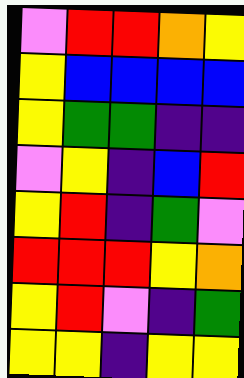[["violet", "red", "red", "orange", "yellow"], ["yellow", "blue", "blue", "blue", "blue"], ["yellow", "green", "green", "indigo", "indigo"], ["violet", "yellow", "indigo", "blue", "red"], ["yellow", "red", "indigo", "green", "violet"], ["red", "red", "red", "yellow", "orange"], ["yellow", "red", "violet", "indigo", "green"], ["yellow", "yellow", "indigo", "yellow", "yellow"]]